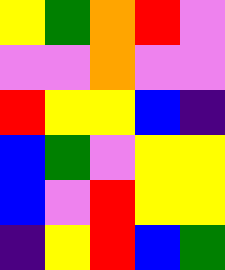[["yellow", "green", "orange", "red", "violet"], ["violet", "violet", "orange", "violet", "violet"], ["red", "yellow", "yellow", "blue", "indigo"], ["blue", "green", "violet", "yellow", "yellow"], ["blue", "violet", "red", "yellow", "yellow"], ["indigo", "yellow", "red", "blue", "green"]]